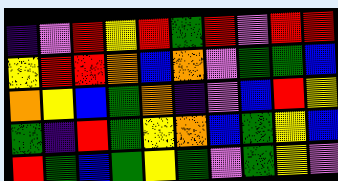[["indigo", "violet", "red", "yellow", "red", "green", "red", "violet", "red", "red"], ["yellow", "red", "red", "orange", "blue", "orange", "violet", "green", "green", "blue"], ["orange", "yellow", "blue", "green", "orange", "indigo", "violet", "blue", "red", "yellow"], ["green", "indigo", "red", "green", "yellow", "orange", "blue", "green", "yellow", "blue"], ["red", "green", "blue", "green", "yellow", "green", "violet", "green", "yellow", "violet"]]